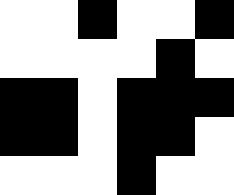[["white", "white", "black", "white", "white", "black"], ["white", "white", "white", "white", "black", "white"], ["black", "black", "white", "black", "black", "black"], ["black", "black", "white", "black", "black", "white"], ["white", "white", "white", "black", "white", "white"]]